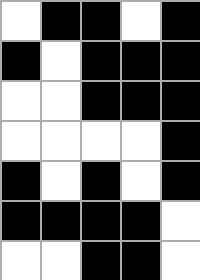[["white", "black", "black", "white", "black"], ["black", "white", "black", "black", "black"], ["white", "white", "black", "black", "black"], ["white", "white", "white", "white", "black"], ["black", "white", "black", "white", "black"], ["black", "black", "black", "black", "white"], ["white", "white", "black", "black", "white"]]